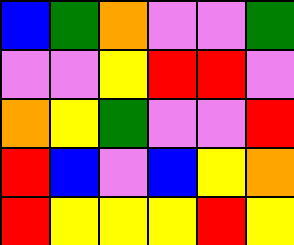[["blue", "green", "orange", "violet", "violet", "green"], ["violet", "violet", "yellow", "red", "red", "violet"], ["orange", "yellow", "green", "violet", "violet", "red"], ["red", "blue", "violet", "blue", "yellow", "orange"], ["red", "yellow", "yellow", "yellow", "red", "yellow"]]